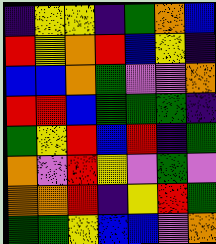[["indigo", "yellow", "yellow", "indigo", "green", "orange", "blue"], ["red", "yellow", "orange", "red", "blue", "yellow", "indigo"], ["blue", "blue", "orange", "green", "violet", "violet", "orange"], ["red", "red", "blue", "green", "green", "green", "indigo"], ["green", "yellow", "red", "blue", "red", "indigo", "green"], ["orange", "violet", "red", "yellow", "violet", "green", "violet"], ["orange", "orange", "red", "indigo", "yellow", "red", "green"], ["green", "green", "yellow", "blue", "blue", "violet", "orange"]]